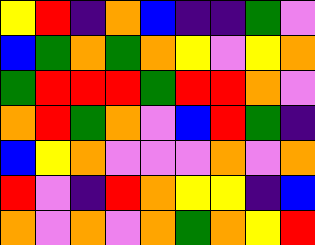[["yellow", "red", "indigo", "orange", "blue", "indigo", "indigo", "green", "violet"], ["blue", "green", "orange", "green", "orange", "yellow", "violet", "yellow", "orange"], ["green", "red", "red", "red", "green", "red", "red", "orange", "violet"], ["orange", "red", "green", "orange", "violet", "blue", "red", "green", "indigo"], ["blue", "yellow", "orange", "violet", "violet", "violet", "orange", "violet", "orange"], ["red", "violet", "indigo", "red", "orange", "yellow", "yellow", "indigo", "blue"], ["orange", "violet", "orange", "violet", "orange", "green", "orange", "yellow", "red"]]